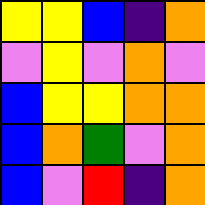[["yellow", "yellow", "blue", "indigo", "orange"], ["violet", "yellow", "violet", "orange", "violet"], ["blue", "yellow", "yellow", "orange", "orange"], ["blue", "orange", "green", "violet", "orange"], ["blue", "violet", "red", "indigo", "orange"]]